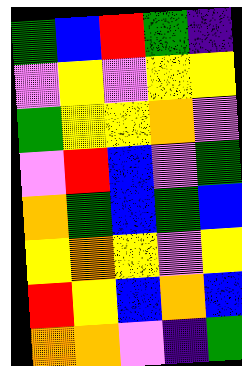[["green", "blue", "red", "green", "indigo"], ["violet", "yellow", "violet", "yellow", "yellow"], ["green", "yellow", "yellow", "orange", "violet"], ["violet", "red", "blue", "violet", "green"], ["orange", "green", "blue", "green", "blue"], ["yellow", "orange", "yellow", "violet", "yellow"], ["red", "yellow", "blue", "orange", "blue"], ["orange", "orange", "violet", "indigo", "green"]]